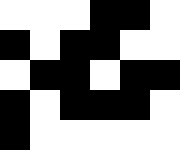[["white", "white", "white", "black", "black", "white"], ["black", "white", "black", "black", "white", "white"], ["white", "black", "black", "white", "black", "black"], ["black", "white", "black", "black", "black", "white"], ["black", "white", "white", "white", "white", "white"]]